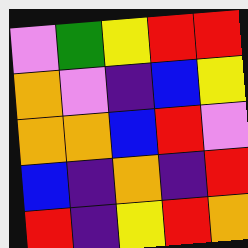[["violet", "green", "yellow", "red", "red"], ["orange", "violet", "indigo", "blue", "yellow"], ["orange", "orange", "blue", "red", "violet"], ["blue", "indigo", "orange", "indigo", "red"], ["red", "indigo", "yellow", "red", "orange"]]